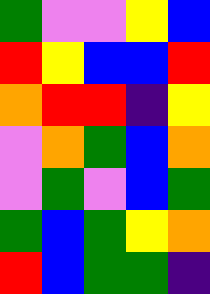[["green", "violet", "violet", "yellow", "blue"], ["red", "yellow", "blue", "blue", "red"], ["orange", "red", "red", "indigo", "yellow"], ["violet", "orange", "green", "blue", "orange"], ["violet", "green", "violet", "blue", "green"], ["green", "blue", "green", "yellow", "orange"], ["red", "blue", "green", "green", "indigo"]]